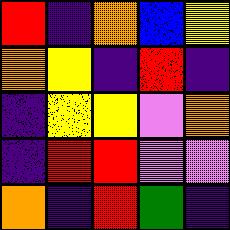[["red", "indigo", "orange", "blue", "yellow"], ["orange", "yellow", "indigo", "red", "indigo"], ["indigo", "yellow", "yellow", "violet", "orange"], ["indigo", "red", "red", "violet", "violet"], ["orange", "indigo", "red", "green", "indigo"]]